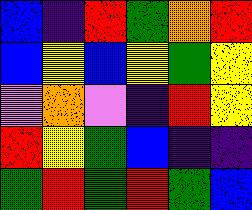[["blue", "indigo", "red", "green", "orange", "red"], ["blue", "yellow", "blue", "yellow", "green", "yellow"], ["violet", "orange", "violet", "indigo", "red", "yellow"], ["red", "yellow", "green", "blue", "indigo", "indigo"], ["green", "red", "green", "red", "green", "blue"]]